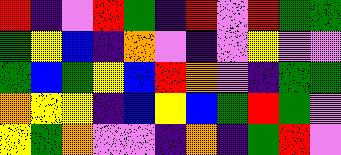[["red", "indigo", "violet", "red", "green", "indigo", "red", "violet", "red", "green", "green"], ["green", "yellow", "blue", "indigo", "orange", "violet", "indigo", "violet", "yellow", "violet", "violet"], ["green", "blue", "green", "yellow", "blue", "red", "orange", "violet", "indigo", "green", "green"], ["orange", "yellow", "yellow", "indigo", "blue", "yellow", "blue", "green", "red", "green", "violet"], ["yellow", "green", "orange", "violet", "violet", "indigo", "orange", "indigo", "green", "red", "violet"]]